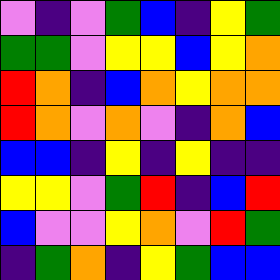[["violet", "indigo", "violet", "green", "blue", "indigo", "yellow", "green"], ["green", "green", "violet", "yellow", "yellow", "blue", "yellow", "orange"], ["red", "orange", "indigo", "blue", "orange", "yellow", "orange", "orange"], ["red", "orange", "violet", "orange", "violet", "indigo", "orange", "blue"], ["blue", "blue", "indigo", "yellow", "indigo", "yellow", "indigo", "indigo"], ["yellow", "yellow", "violet", "green", "red", "indigo", "blue", "red"], ["blue", "violet", "violet", "yellow", "orange", "violet", "red", "green"], ["indigo", "green", "orange", "indigo", "yellow", "green", "blue", "blue"]]